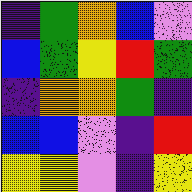[["indigo", "green", "orange", "blue", "violet"], ["blue", "green", "yellow", "red", "green"], ["indigo", "orange", "orange", "green", "indigo"], ["blue", "blue", "violet", "indigo", "red"], ["yellow", "yellow", "violet", "indigo", "yellow"]]